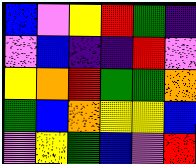[["blue", "violet", "yellow", "red", "green", "indigo"], ["violet", "blue", "indigo", "indigo", "red", "violet"], ["yellow", "orange", "red", "green", "green", "orange"], ["green", "blue", "orange", "yellow", "yellow", "blue"], ["violet", "yellow", "green", "blue", "violet", "red"]]